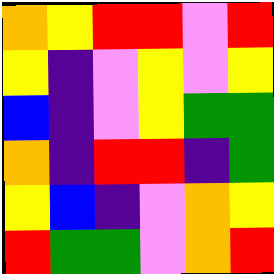[["orange", "yellow", "red", "red", "violet", "red"], ["yellow", "indigo", "violet", "yellow", "violet", "yellow"], ["blue", "indigo", "violet", "yellow", "green", "green"], ["orange", "indigo", "red", "red", "indigo", "green"], ["yellow", "blue", "indigo", "violet", "orange", "yellow"], ["red", "green", "green", "violet", "orange", "red"]]